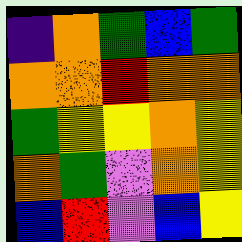[["indigo", "orange", "green", "blue", "green"], ["orange", "orange", "red", "orange", "orange"], ["green", "yellow", "yellow", "orange", "yellow"], ["orange", "green", "violet", "orange", "yellow"], ["blue", "red", "violet", "blue", "yellow"]]